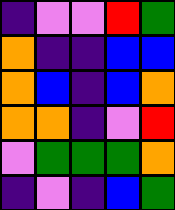[["indigo", "violet", "violet", "red", "green"], ["orange", "indigo", "indigo", "blue", "blue"], ["orange", "blue", "indigo", "blue", "orange"], ["orange", "orange", "indigo", "violet", "red"], ["violet", "green", "green", "green", "orange"], ["indigo", "violet", "indigo", "blue", "green"]]